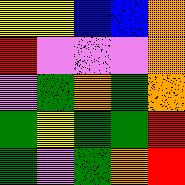[["yellow", "yellow", "blue", "blue", "orange"], ["red", "violet", "violet", "violet", "orange"], ["violet", "green", "orange", "green", "orange"], ["green", "yellow", "green", "green", "red"], ["green", "violet", "green", "orange", "red"]]